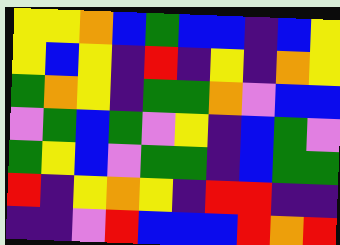[["yellow", "yellow", "orange", "blue", "green", "blue", "blue", "indigo", "blue", "yellow"], ["yellow", "blue", "yellow", "indigo", "red", "indigo", "yellow", "indigo", "orange", "yellow"], ["green", "orange", "yellow", "indigo", "green", "green", "orange", "violet", "blue", "blue"], ["violet", "green", "blue", "green", "violet", "yellow", "indigo", "blue", "green", "violet"], ["green", "yellow", "blue", "violet", "green", "green", "indigo", "blue", "green", "green"], ["red", "indigo", "yellow", "orange", "yellow", "indigo", "red", "red", "indigo", "indigo"], ["indigo", "indigo", "violet", "red", "blue", "blue", "blue", "red", "orange", "red"]]